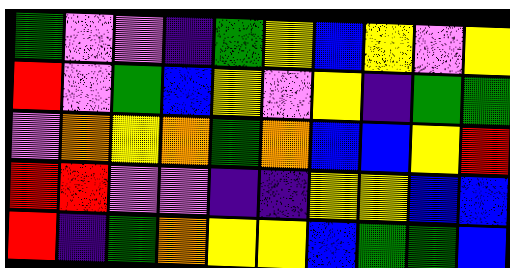[["green", "violet", "violet", "indigo", "green", "yellow", "blue", "yellow", "violet", "yellow"], ["red", "violet", "green", "blue", "yellow", "violet", "yellow", "indigo", "green", "green"], ["violet", "orange", "yellow", "orange", "green", "orange", "blue", "blue", "yellow", "red"], ["red", "red", "violet", "violet", "indigo", "indigo", "yellow", "yellow", "blue", "blue"], ["red", "indigo", "green", "orange", "yellow", "yellow", "blue", "green", "green", "blue"]]